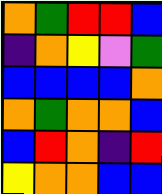[["orange", "green", "red", "red", "blue"], ["indigo", "orange", "yellow", "violet", "green"], ["blue", "blue", "blue", "blue", "orange"], ["orange", "green", "orange", "orange", "blue"], ["blue", "red", "orange", "indigo", "red"], ["yellow", "orange", "orange", "blue", "blue"]]